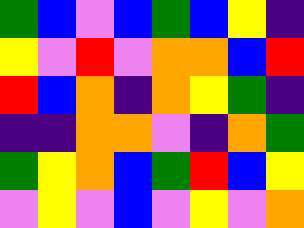[["green", "blue", "violet", "blue", "green", "blue", "yellow", "indigo"], ["yellow", "violet", "red", "violet", "orange", "orange", "blue", "red"], ["red", "blue", "orange", "indigo", "orange", "yellow", "green", "indigo"], ["indigo", "indigo", "orange", "orange", "violet", "indigo", "orange", "green"], ["green", "yellow", "orange", "blue", "green", "red", "blue", "yellow"], ["violet", "yellow", "violet", "blue", "violet", "yellow", "violet", "orange"]]